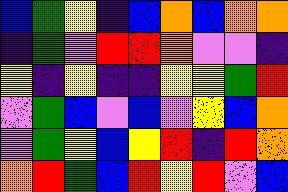[["blue", "green", "yellow", "indigo", "blue", "orange", "blue", "orange", "orange"], ["indigo", "green", "violet", "red", "red", "orange", "violet", "violet", "indigo"], ["yellow", "indigo", "yellow", "indigo", "indigo", "yellow", "yellow", "green", "red"], ["violet", "green", "blue", "violet", "blue", "violet", "yellow", "blue", "orange"], ["violet", "green", "yellow", "blue", "yellow", "red", "indigo", "red", "orange"], ["orange", "red", "green", "blue", "red", "yellow", "red", "violet", "blue"]]